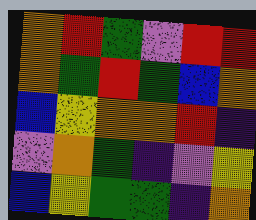[["orange", "red", "green", "violet", "red", "red"], ["orange", "green", "red", "green", "blue", "orange"], ["blue", "yellow", "orange", "orange", "red", "indigo"], ["violet", "orange", "green", "indigo", "violet", "yellow"], ["blue", "yellow", "green", "green", "indigo", "orange"]]